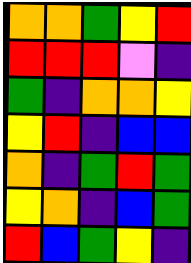[["orange", "orange", "green", "yellow", "red"], ["red", "red", "red", "violet", "indigo"], ["green", "indigo", "orange", "orange", "yellow"], ["yellow", "red", "indigo", "blue", "blue"], ["orange", "indigo", "green", "red", "green"], ["yellow", "orange", "indigo", "blue", "green"], ["red", "blue", "green", "yellow", "indigo"]]